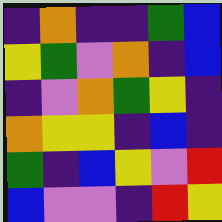[["indigo", "orange", "indigo", "indigo", "green", "blue"], ["yellow", "green", "violet", "orange", "indigo", "blue"], ["indigo", "violet", "orange", "green", "yellow", "indigo"], ["orange", "yellow", "yellow", "indigo", "blue", "indigo"], ["green", "indigo", "blue", "yellow", "violet", "red"], ["blue", "violet", "violet", "indigo", "red", "yellow"]]